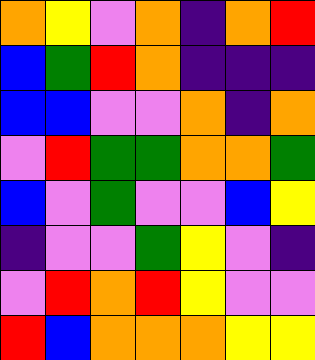[["orange", "yellow", "violet", "orange", "indigo", "orange", "red"], ["blue", "green", "red", "orange", "indigo", "indigo", "indigo"], ["blue", "blue", "violet", "violet", "orange", "indigo", "orange"], ["violet", "red", "green", "green", "orange", "orange", "green"], ["blue", "violet", "green", "violet", "violet", "blue", "yellow"], ["indigo", "violet", "violet", "green", "yellow", "violet", "indigo"], ["violet", "red", "orange", "red", "yellow", "violet", "violet"], ["red", "blue", "orange", "orange", "orange", "yellow", "yellow"]]